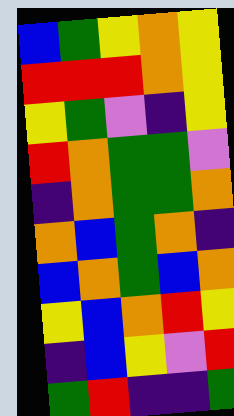[["blue", "green", "yellow", "orange", "yellow"], ["red", "red", "red", "orange", "yellow"], ["yellow", "green", "violet", "indigo", "yellow"], ["red", "orange", "green", "green", "violet"], ["indigo", "orange", "green", "green", "orange"], ["orange", "blue", "green", "orange", "indigo"], ["blue", "orange", "green", "blue", "orange"], ["yellow", "blue", "orange", "red", "yellow"], ["indigo", "blue", "yellow", "violet", "red"], ["green", "red", "indigo", "indigo", "green"]]